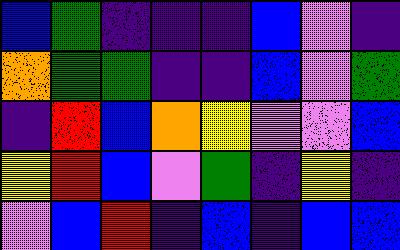[["blue", "green", "indigo", "indigo", "indigo", "blue", "violet", "indigo"], ["orange", "green", "green", "indigo", "indigo", "blue", "violet", "green"], ["indigo", "red", "blue", "orange", "yellow", "violet", "violet", "blue"], ["yellow", "red", "blue", "violet", "green", "indigo", "yellow", "indigo"], ["violet", "blue", "red", "indigo", "blue", "indigo", "blue", "blue"]]